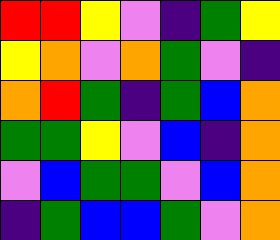[["red", "red", "yellow", "violet", "indigo", "green", "yellow"], ["yellow", "orange", "violet", "orange", "green", "violet", "indigo"], ["orange", "red", "green", "indigo", "green", "blue", "orange"], ["green", "green", "yellow", "violet", "blue", "indigo", "orange"], ["violet", "blue", "green", "green", "violet", "blue", "orange"], ["indigo", "green", "blue", "blue", "green", "violet", "orange"]]